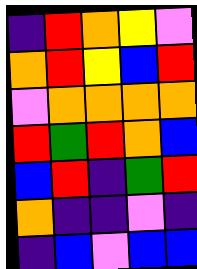[["indigo", "red", "orange", "yellow", "violet"], ["orange", "red", "yellow", "blue", "red"], ["violet", "orange", "orange", "orange", "orange"], ["red", "green", "red", "orange", "blue"], ["blue", "red", "indigo", "green", "red"], ["orange", "indigo", "indigo", "violet", "indigo"], ["indigo", "blue", "violet", "blue", "blue"]]